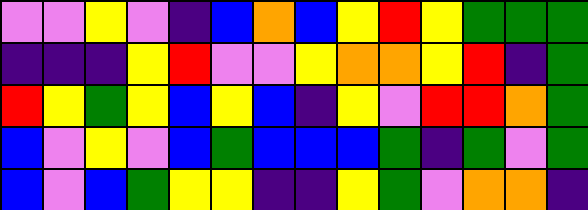[["violet", "violet", "yellow", "violet", "indigo", "blue", "orange", "blue", "yellow", "red", "yellow", "green", "green", "green"], ["indigo", "indigo", "indigo", "yellow", "red", "violet", "violet", "yellow", "orange", "orange", "yellow", "red", "indigo", "green"], ["red", "yellow", "green", "yellow", "blue", "yellow", "blue", "indigo", "yellow", "violet", "red", "red", "orange", "green"], ["blue", "violet", "yellow", "violet", "blue", "green", "blue", "blue", "blue", "green", "indigo", "green", "violet", "green"], ["blue", "violet", "blue", "green", "yellow", "yellow", "indigo", "indigo", "yellow", "green", "violet", "orange", "orange", "indigo"]]